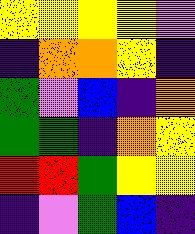[["yellow", "yellow", "yellow", "yellow", "violet"], ["indigo", "orange", "orange", "yellow", "indigo"], ["green", "violet", "blue", "indigo", "orange"], ["green", "green", "indigo", "orange", "yellow"], ["red", "red", "green", "yellow", "yellow"], ["indigo", "violet", "green", "blue", "indigo"]]